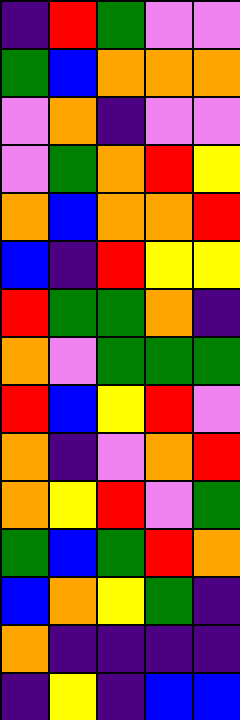[["indigo", "red", "green", "violet", "violet"], ["green", "blue", "orange", "orange", "orange"], ["violet", "orange", "indigo", "violet", "violet"], ["violet", "green", "orange", "red", "yellow"], ["orange", "blue", "orange", "orange", "red"], ["blue", "indigo", "red", "yellow", "yellow"], ["red", "green", "green", "orange", "indigo"], ["orange", "violet", "green", "green", "green"], ["red", "blue", "yellow", "red", "violet"], ["orange", "indigo", "violet", "orange", "red"], ["orange", "yellow", "red", "violet", "green"], ["green", "blue", "green", "red", "orange"], ["blue", "orange", "yellow", "green", "indigo"], ["orange", "indigo", "indigo", "indigo", "indigo"], ["indigo", "yellow", "indigo", "blue", "blue"]]